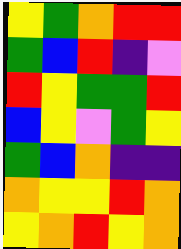[["yellow", "green", "orange", "red", "red"], ["green", "blue", "red", "indigo", "violet"], ["red", "yellow", "green", "green", "red"], ["blue", "yellow", "violet", "green", "yellow"], ["green", "blue", "orange", "indigo", "indigo"], ["orange", "yellow", "yellow", "red", "orange"], ["yellow", "orange", "red", "yellow", "orange"]]